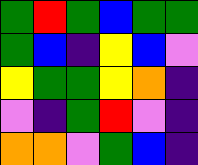[["green", "red", "green", "blue", "green", "green"], ["green", "blue", "indigo", "yellow", "blue", "violet"], ["yellow", "green", "green", "yellow", "orange", "indigo"], ["violet", "indigo", "green", "red", "violet", "indigo"], ["orange", "orange", "violet", "green", "blue", "indigo"]]